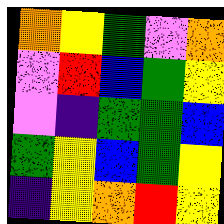[["orange", "yellow", "green", "violet", "orange"], ["violet", "red", "blue", "green", "yellow"], ["violet", "indigo", "green", "green", "blue"], ["green", "yellow", "blue", "green", "yellow"], ["indigo", "yellow", "orange", "red", "yellow"]]